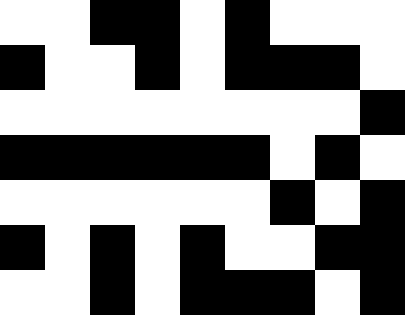[["white", "white", "black", "black", "white", "black", "white", "white", "white"], ["black", "white", "white", "black", "white", "black", "black", "black", "white"], ["white", "white", "white", "white", "white", "white", "white", "white", "black"], ["black", "black", "black", "black", "black", "black", "white", "black", "white"], ["white", "white", "white", "white", "white", "white", "black", "white", "black"], ["black", "white", "black", "white", "black", "white", "white", "black", "black"], ["white", "white", "black", "white", "black", "black", "black", "white", "black"]]